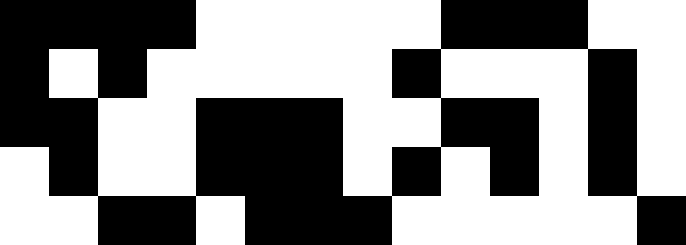[["black", "black", "black", "black", "white", "white", "white", "white", "white", "black", "black", "black", "white", "white"], ["black", "white", "black", "white", "white", "white", "white", "white", "black", "white", "white", "white", "black", "white"], ["black", "black", "white", "white", "black", "black", "black", "white", "white", "black", "black", "white", "black", "white"], ["white", "black", "white", "white", "black", "black", "black", "white", "black", "white", "black", "white", "black", "white"], ["white", "white", "black", "black", "white", "black", "black", "black", "white", "white", "white", "white", "white", "black"]]